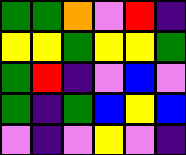[["green", "green", "orange", "violet", "red", "indigo"], ["yellow", "yellow", "green", "yellow", "yellow", "green"], ["green", "red", "indigo", "violet", "blue", "violet"], ["green", "indigo", "green", "blue", "yellow", "blue"], ["violet", "indigo", "violet", "yellow", "violet", "indigo"]]